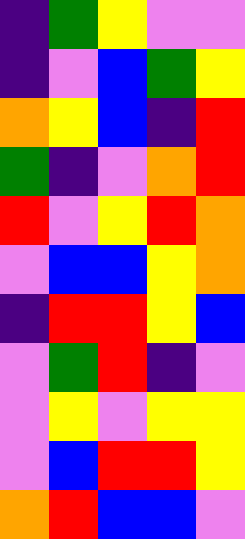[["indigo", "green", "yellow", "violet", "violet"], ["indigo", "violet", "blue", "green", "yellow"], ["orange", "yellow", "blue", "indigo", "red"], ["green", "indigo", "violet", "orange", "red"], ["red", "violet", "yellow", "red", "orange"], ["violet", "blue", "blue", "yellow", "orange"], ["indigo", "red", "red", "yellow", "blue"], ["violet", "green", "red", "indigo", "violet"], ["violet", "yellow", "violet", "yellow", "yellow"], ["violet", "blue", "red", "red", "yellow"], ["orange", "red", "blue", "blue", "violet"]]